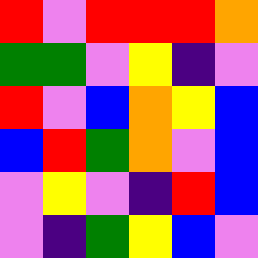[["red", "violet", "red", "red", "red", "orange"], ["green", "green", "violet", "yellow", "indigo", "violet"], ["red", "violet", "blue", "orange", "yellow", "blue"], ["blue", "red", "green", "orange", "violet", "blue"], ["violet", "yellow", "violet", "indigo", "red", "blue"], ["violet", "indigo", "green", "yellow", "blue", "violet"]]